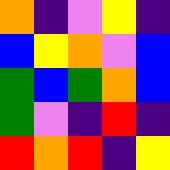[["orange", "indigo", "violet", "yellow", "indigo"], ["blue", "yellow", "orange", "violet", "blue"], ["green", "blue", "green", "orange", "blue"], ["green", "violet", "indigo", "red", "indigo"], ["red", "orange", "red", "indigo", "yellow"]]